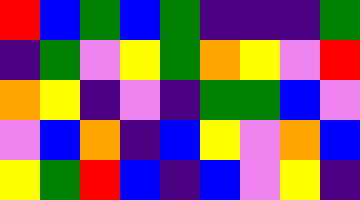[["red", "blue", "green", "blue", "green", "indigo", "indigo", "indigo", "green"], ["indigo", "green", "violet", "yellow", "green", "orange", "yellow", "violet", "red"], ["orange", "yellow", "indigo", "violet", "indigo", "green", "green", "blue", "violet"], ["violet", "blue", "orange", "indigo", "blue", "yellow", "violet", "orange", "blue"], ["yellow", "green", "red", "blue", "indigo", "blue", "violet", "yellow", "indigo"]]